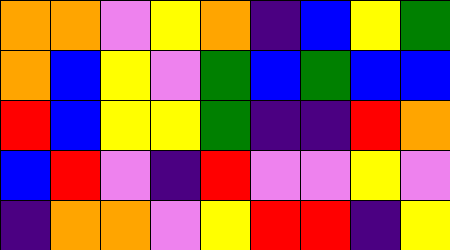[["orange", "orange", "violet", "yellow", "orange", "indigo", "blue", "yellow", "green"], ["orange", "blue", "yellow", "violet", "green", "blue", "green", "blue", "blue"], ["red", "blue", "yellow", "yellow", "green", "indigo", "indigo", "red", "orange"], ["blue", "red", "violet", "indigo", "red", "violet", "violet", "yellow", "violet"], ["indigo", "orange", "orange", "violet", "yellow", "red", "red", "indigo", "yellow"]]